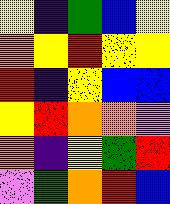[["yellow", "indigo", "green", "blue", "yellow"], ["orange", "yellow", "red", "yellow", "yellow"], ["red", "indigo", "yellow", "blue", "blue"], ["yellow", "red", "orange", "orange", "violet"], ["orange", "indigo", "yellow", "green", "red"], ["violet", "green", "orange", "red", "blue"]]